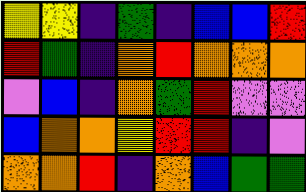[["yellow", "yellow", "indigo", "green", "indigo", "blue", "blue", "red"], ["red", "green", "indigo", "orange", "red", "orange", "orange", "orange"], ["violet", "blue", "indigo", "orange", "green", "red", "violet", "violet"], ["blue", "orange", "orange", "yellow", "red", "red", "indigo", "violet"], ["orange", "orange", "red", "indigo", "orange", "blue", "green", "green"]]